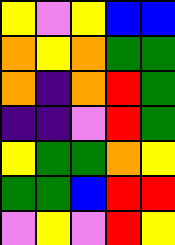[["yellow", "violet", "yellow", "blue", "blue"], ["orange", "yellow", "orange", "green", "green"], ["orange", "indigo", "orange", "red", "green"], ["indigo", "indigo", "violet", "red", "green"], ["yellow", "green", "green", "orange", "yellow"], ["green", "green", "blue", "red", "red"], ["violet", "yellow", "violet", "red", "yellow"]]